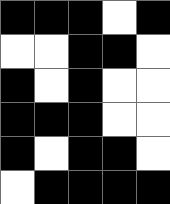[["black", "black", "black", "white", "black"], ["white", "white", "black", "black", "white"], ["black", "white", "black", "white", "white"], ["black", "black", "black", "white", "white"], ["black", "white", "black", "black", "white"], ["white", "black", "black", "black", "black"]]